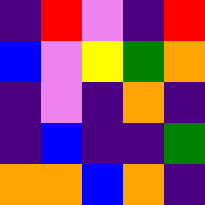[["indigo", "red", "violet", "indigo", "red"], ["blue", "violet", "yellow", "green", "orange"], ["indigo", "violet", "indigo", "orange", "indigo"], ["indigo", "blue", "indigo", "indigo", "green"], ["orange", "orange", "blue", "orange", "indigo"]]